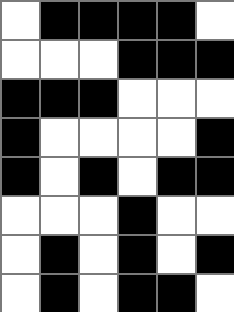[["white", "black", "black", "black", "black", "white"], ["white", "white", "white", "black", "black", "black"], ["black", "black", "black", "white", "white", "white"], ["black", "white", "white", "white", "white", "black"], ["black", "white", "black", "white", "black", "black"], ["white", "white", "white", "black", "white", "white"], ["white", "black", "white", "black", "white", "black"], ["white", "black", "white", "black", "black", "white"]]